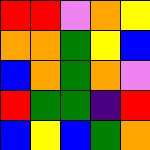[["red", "red", "violet", "orange", "yellow"], ["orange", "orange", "green", "yellow", "blue"], ["blue", "orange", "green", "orange", "violet"], ["red", "green", "green", "indigo", "red"], ["blue", "yellow", "blue", "green", "orange"]]